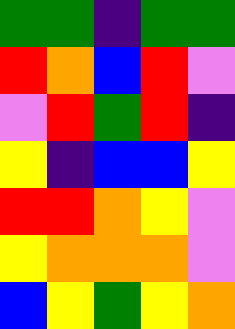[["green", "green", "indigo", "green", "green"], ["red", "orange", "blue", "red", "violet"], ["violet", "red", "green", "red", "indigo"], ["yellow", "indigo", "blue", "blue", "yellow"], ["red", "red", "orange", "yellow", "violet"], ["yellow", "orange", "orange", "orange", "violet"], ["blue", "yellow", "green", "yellow", "orange"]]